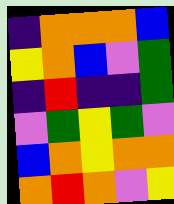[["indigo", "orange", "orange", "orange", "blue"], ["yellow", "orange", "blue", "violet", "green"], ["indigo", "red", "indigo", "indigo", "green"], ["violet", "green", "yellow", "green", "violet"], ["blue", "orange", "yellow", "orange", "orange"], ["orange", "red", "orange", "violet", "yellow"]]